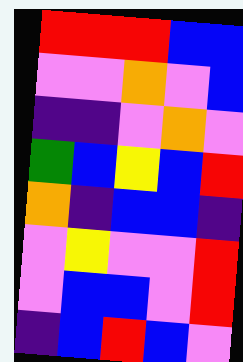[["red", "red", "red", "blue", "blue"], ["violet", "violet", "orange", "violet", "blue"], ["indigo", "indigo", "violet", "orange", "violet"], ["green", "blue", "yellow", "blue", "red"], ["orange", "indigo", "blue", "blue", "indigo"], ["violet", "yellow", "violet", "violet", "red"], ["violet", "blue", "blue", "violet", "red"], ["indigo", "blue", "red", "blue", "violet"]]